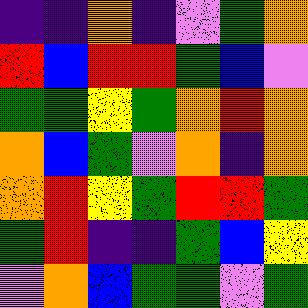[["indigo", "indigo", "orange", "indigo", "violet", "green", "orange"], ["red", "blue", "red", "red", "green", "blue", "violet"], ["green", "green", "yellow", "green", "orange", "red", "orange"], ["orange", "blue", "green", "violet", "orange", "indigo", "orange"], ["orange", "red", "yellow", "green", "red", "red", "green"], ["green", "red", "indigo", "indigo", "green", "blue", "yellow"], ["violet", "orange", "blue", "green", "green", "violet", "green"]]